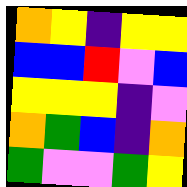[["orange", "yellow", "indigo", "yellow", "yellow"], ["blue", "blue", "red", "violet", "blue"], ["yellow", "yellow", "yellow", "indigo", "violet"], ["orange", "green", "blue", "indigo", "orange"], ["green", "violet", "violet", "green", "yellow"]]